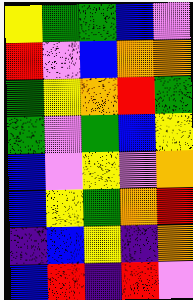[["yellow", "green", "green", "blue", "violet"], ["red", "violet", "blue", "orange", "orange"], ["green", "yellow", "orange", "red", "green"], ["green", "violet", "green", "blue", "yellow"], ["blue", "violet", "yellow", "violet", "orange"], ["blue", "yellow", "green", "orange", "red"], ["indigo", "blue", "yellow", "indigo", "orange"], ["blue", "red", "indigo", "red", "violet"]]